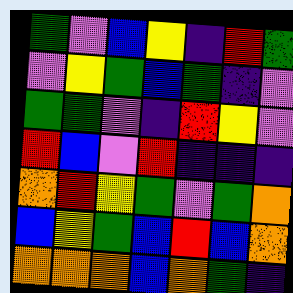[["green", "violet", "blue", "yellow", "indigo", "red", "green"], ["violet", "yellow", "green", "blue", "green", "indigo", "violet"], ["green", "green", "violet", "indigo", "red", "yellow", "violet"], ["red", "blue", "violet", "red", "indigo", "indigo", "indigo"], ["orange", "red", "yellow", "green", "violet", "green", "orange"], ["blue", "yellow", "green", "blue", "red", "blue", "orange"], ["orange", "orange", "orange", "blue", "orange", "green", "indigo"]]